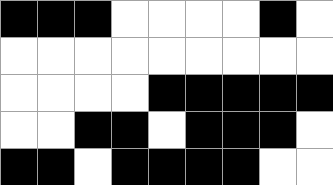[["black", "black", "black", "white", "white", "white", "white", "black", "white"], ["white", "white", "white", "white", "white", "white", "white", "white", "white"], ["white", "white", "white", "white", "black", "black", "black", "black", "black"], ["white", "white", "black", "black", "white", "black", "black", "black", "white"], ["black", "black", "white", "black", "black", "black", "black", "white", "white"]]